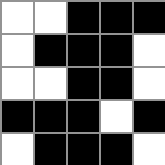[["white", "white", "black", "black", "black"], ["white", "black", "black", "black", "white"], ["white", "white", "black", "black", "white"], ["black", "black", "black", "white", "black"], ["white", "black", "black", "black", "white"]]